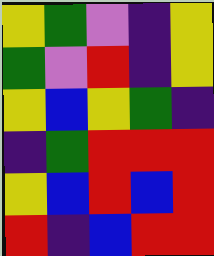[["yellow", "green", "violet", "indigo", "yellow"], ["green", "violet", "red", "indigo", "yellow"], ["yellow", "blue", "yellow", "green", "indigo"], ["indigo", "green", "red", "red", "red"], ["yellow", "blue", "red", "blue", "red"], ["red", "indigo", "blue", "red", "red"]]